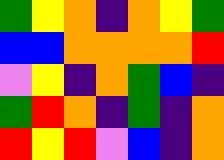[["green", "yellow", "orange", "indigo", "orange", "yellow", "green"], ["blue", "blue", "orange", "orange", "orange", "orange", "red"], ["violet", "yellow", "indigo", "orange", "green", "blue", "indigo"], ["green", "red", "orange", "indigo", "green", "indigo", "orange"], ["red", "yellow", "red", "violet", "blue", "indigo", "orange"]]